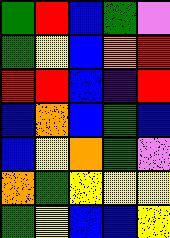[["green", "red", "blue", "green", "violet"], ["green", "yellow", "blue", "orange", "red"], ["red", "red", "blue", "indigo", "red"], ["blue", "orange", "blue", "green", "blue"], ["blue", "yellow", "orange", "green", "violet"], ["orange", "green", "yellow", "yellow", "yellow"], ["green", "yellow", "blue", "blue", "yellow"]]